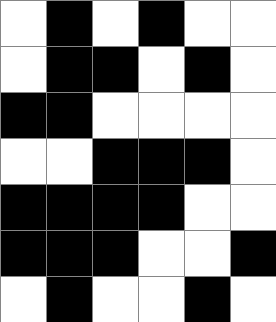[["white", "black", "white", "black", "white", "white"], ["white", "black", "black", "white", "black", "white"], ["black", "black", "white", "white", "white", "white"], ["white", "white", "black", "black", "black", "white"], ["black", "black", "black", "black", "white", "white"], ["black", "black", "black", "white", "white", "black"], ["white", "black", "white", "white", "black", "white"]]